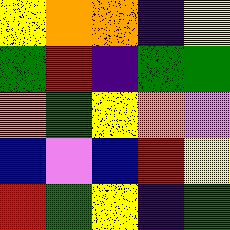[["yellow", "orange", "orange", "indigo", "yellow"], ["green", "red", "indigo", "green", "green"], ["orange", "green", "yellow", "orange", "violet"], ["blue", "violet", "blue", "red", "yellow"], ["red", "green", "yellow", "indigo", "green"]]